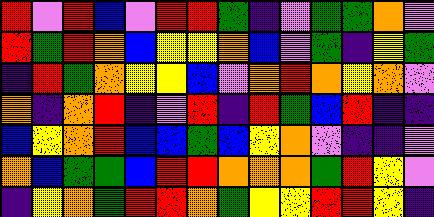[["red", "violet", "red", "blue", "violet", "red", "red", "green", "indigo", "violet", "green", "green", "orange", "violet"], ["red", "green", "red", "orange", "blue", "yellow", "yellow", "orange", "blue", "violet", "green", "indigo", "yellow", "green"], ["indigo", "red", "green", "orange", "yellow", "yellow", "blue", "violet", "orange", "red", "orange", "yellow", "orange", "violet"], ["orange", "indigo", "orange", "red", "indigo", "violet", "red", "indigo", "red", "green", "blue", "red", "indigo", "indigo"], ["blue", "yellow", "orange", "red", "blue", "blue", "green", "blue", "yellow", "orange", "violet", "indigo", "indigo", "violet"], ["orange", "blue", "green", "green", "blue", "red", "red", "orange", "orange", "orange", "green", "red", "yellow", "violet"], ["indigo", "yellow", "orange", "green", "red", "red", "orange", "green", "yellow", "yellow", "red", "red", "yellow", "indigo"]]